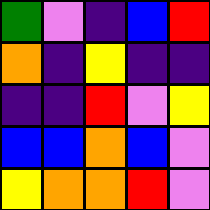[["green", "violet", "indigo", "blue", "red"], ["orange", "indigo", "yellow", "indigo", "indigo"], ["indigo", "indigo", "red", "violet", "yellow"], ["blue", "blue", "orange", "blue", "violet"], ["yellow", "orange", "orange", "red", "violet"]]